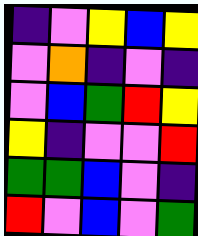[["indigo", "violet", "yellow", "blue", "yellow"], ["violet", "orange", "indigo", "violet", "indigo"], ["violet", "blue", "green", "red", "yellow"], ["yellow", "indigo", "violet", "violet", "red"], ["green", "green", "blue", "violet", "indigo"], ["red", "violet", "blue", "violet", "green"]]